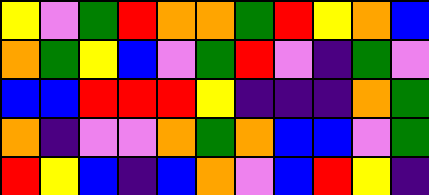[["yellow", "violet", "green", "red", "orange", "orange", "green", "red", "yellow", "orange", "blue"], ["orange", "green", "yellow", "blue", "violet", "green", "red", "violet", "indigo", "green", "violet"], ["blue", "blue", "red", "red", "red", "yellow", "indigo", "indigo", "indigo", "orange", "green"], ["orange", "indigo", "violet", "violet", "orange", "green", "orange", "blue", "blue", "violet", "green"], ["red", "yellow", "blue", "indigo", "blue", "orange", "violet", "blue", "red", "yellow", "indigo"]]